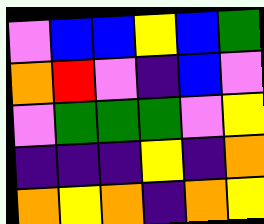[["violet", "blue", "blue", "yellow", "blue", "green"], ["orange", "red", "violet", "indigo", "blue", "violet"], ["violet", "green", "green", "green", "violet", "yellow"], ["indigo", "indigo", "indigo", "yellow", "indigo", "orange"], ["orange", "yellow", "orange", "indigo", "orange", "yellow"]]